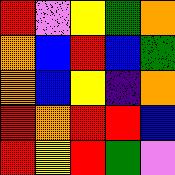[["red", "violet", "yellow", "green", "orange"], ["orange", "blue", "red", "blue", "green"], ["orange", "blue", "yellow", "indigo", "orange"], ["red", "orange", "red", "red", "blue"], ["red", "yellow", "red", "green", "violet"]]